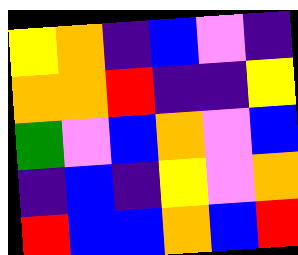[["yellow", "orange", "indigo", "blue", "violet", "indigo"], ["orange", "orange", "red", "indigo", "indigo", "yellow"], ["green", "violet", "blue", "orange", "violet", "blue"], ["indigo", "blue", "indigo", "yellow", "violet", "orange"], ["red", "blue", "blue", "orange", "blue", "red"]]